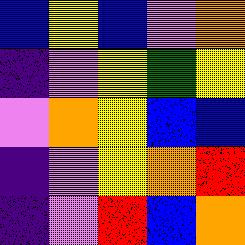[["blue", "yellow", "blue", "violet", "orange"], ["indigo", "violet", "yellow", "green", "yellow"], ["violet", "orange", "yellow", "blue", "blue"], ["indigo", "violet", "yellow", "orange", "red"], ["indigo", "violet", "red", "blue", "orange"]]